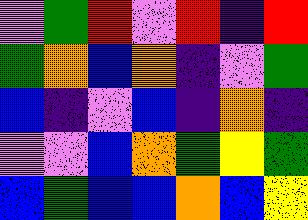[["violet", "green", "red", "violet", "red", "indigo", "red"], ["green", "orange", "blue", "orange", "indigo", "violet", "green"], ["blue", "indigo", "violet", "blue", "indigo", "orange", "indigo"], ["violet", "violet", "blue", "orange", "green", "yellow", "green"], ["blue", "green", "blue", "blue", "orange", "blue", "yellow"]]